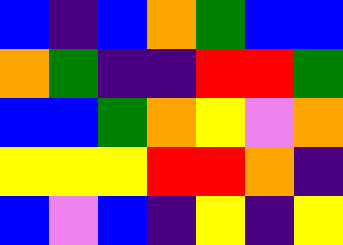[["blue", "indigo", "blue", "orange", "green", "blue", "blue"], ["orange", "green", "indigo", "indigo", "red", "red", "green"], ["blue", "blue", "green", "orange", "yellow", "violet", "orange"], ["yellow", "yellow", "yellow", "red", "red", "orange", "indigo"], ["blue", "violet", "blue", "indigo", "yellow", "indigo", "yellow"]]